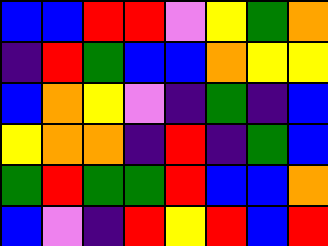[["blue", "blue", "red", "red", "violet", "yellow", "green", "orange"], ["indigo", "red", "green", "blue", "blue", "orange", "yellow", "yellow"], ["blue", "orange", "yellow", "violet", "indigo", "green", "indigo", "blue"], ["yellow", "orange", "orange", "indigo", "red", "indigo", "green", "blue"], ["green", "red", "green", "green", "red", "blue", "blue", "orange"], ["blue", "violet", "indigo", "red", "yellow", "red", "blue", "red"]]